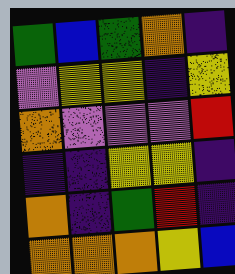[["green", "blue", "green", "orange", "indigo"], ["violet", "yellow", "yellow", "indigo", "yellow"], ["orange", "violet", "violet", "violet", "red"], ["indigo", "indigo", "yellow", "yellow", "indigo"], ["orange", "indigo", "green", "red", "indigo"], ["orange", "orange", "orange", "yellow", "blue"]]